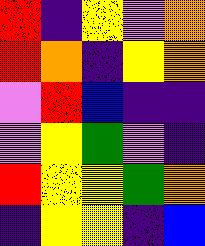[["red", "indigo", "yellow", "violet", "orange"], ["red", "orange", "indigo", "yellow", "orange"], ["violet", "red", "blue", "indigo", "indigo"], ["violet", "yellow", "green", "violet", "indigo"], ["red", "yellow", "yellow", "green", "orange"], ["indigo", "yellow", "yellow", "indigo", "blue"]]